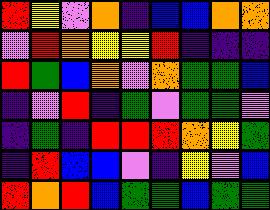[["red", "yellow", "violet", "orange", "indigo", "blue", "blue", "orange", "orange"], ["violet", "red", "orange", "yellow", "yellow", "red", "indigo", "indigo", "indigo"], ["red", "green", "blue", "orange", "violet", "orange", "green", "green", "blue"], ["indigo", "violet", "red", "indigo", "green", "violet", "green", "green", "violet"], ["indigo", "green", "indigo", "red", "red", "red", "orange", "yellow", "green"], ["indigo", "red", "blue", "blue", "violet", "indigo", "yellow", "violet", "blue"], ["red", "orange", "red", "blue", "green", "green", "blue", "green", "green"]]